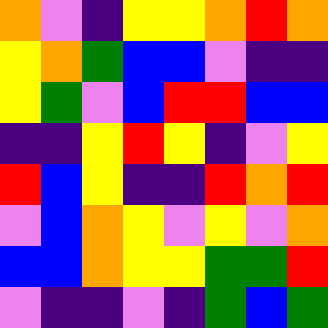[["orange", "violet", "indigo", "yellow", "yellow", "orange", "red", "orange"], ["yellow", "orange", "green", "blue", "blue", "violet", "indigo", "indigo"], ["yellow", "green", "violet", "blue", "red", "red", "blue", "blue"], ["indigo", "indigo", "yellow", "red", "yellow", "indigo", "violet", "yellow"], ["red", "blue", "yellow", "indigo", "indigo", "red", "orange", "red"], ["violet", "blue", "orange", "yellow", "violet", "yellow", "violet", "orange"], ["blue", "blue", "orange", "yellow", "yellow", "green", "green", "red"], ["violet", "indigo", "indigo", "violet", "indigo", "green", "blue", "green"]]